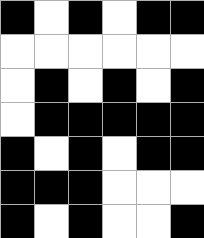[["black", "white", "black", "white", "black", "black"], ["white", "white", "white", "white", "white", "white"], ["white", "black", "white", "black", "white", "black"], ["white", "black", "black", "black", "black", "black"], ["black", "white", "black", "white", "black", "black"], ["black", "black", "black", "white", "white", "white"], ["black", "white", "black", "white", "white", "black"]]